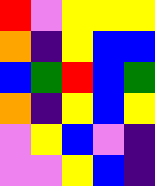[["red", "violet", "yellow", "yellow", "yellow"], ["orange", "indigo", "yellow", "blue", "blue"], ["blue", "green", "red", "blue", "green"], ["orange", "indigo", "yellow", "blue", "yellow"], ["violet", "yellow", "blue", "violet", "indigo"], ["violet", "violet", "yellow", "blue", "indigo"]]